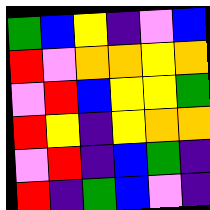[["green", "blue", "yellow", "indigo", "violet", "blue"], ["red", "violet", "orange", "orange", "yellow", "orange"], ["violet", "red", "blue", "yellow", "yellow", "green"], ["red", "yellow", "indigo", "yellow", "orange", "orange"], ["violet", "red", "indigo", "blue", "green", "indigo"], ["red", "indigo", "green", "blue", "violet", "indigo"]]